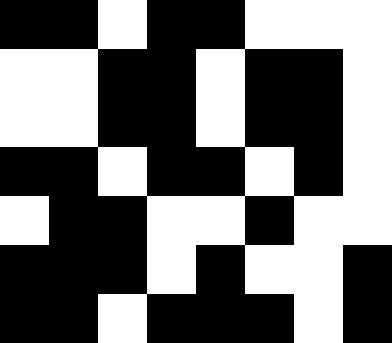[["black", "black", "white", "black", "black", "white", "white", "white"], ["white", "white", "black", "black", "white", "black", "black", "white"], ["white", "white", "black", "black", "white", "black", "black", "white"], ["black", "black", "white", "black", "black", "white", "black", "white"], ["white", "black", "black", "white", "white", "black", "white", "white"], ["black", "black", "black", "white", "black", "white", "white", "black"], ["black", "black", "white", "black", "black", "black", "white", "black"]]